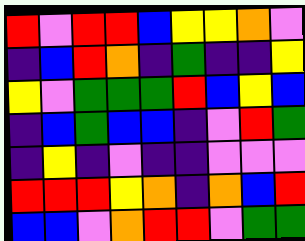[["red", "violet", "red", "red", "blue", "yellow", "yellow", "orange", "violet"], ["indigo", "blue", "red", "orange", "indigo", "green", "indigo", "indigo", "yellow"], ["yellow", "violet", "green", "green", "green", "red", "blue", "yellow", "blue"], ["indigo", "blue", "green", "blue", "blue", "indigo", "violet", "red", "green"], ["indigo", "yellow", "indigo", "violet", "indigo", "indigo", "violet", "violet", "violet"], ["red", "red", "red", "yellow", "orange", "indigo", "orange", "blue", "red"], ["blue", "blue", "violet", "orange", "red", "red", "violet", "green", "green"]]